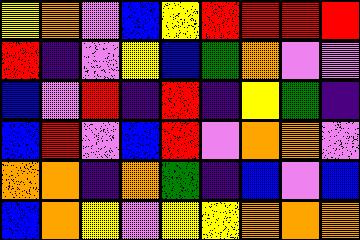[["yellow", "orange", "violet", "blue", "yellow", "red", "red", "red", "red"], ["red", "indigo", "violet", "yellow", "blue", "green", "orange", "violet", "violet"], ["blue", "violet", "red", "indigo", "red", "indigo", "yellow", "green", "indigo"], ["blue", "red", "violet", "blue", "red", "violet", "orange", "orange", "violet"], ["orange", "orange", "indigo", "orange", "green", "indigo", "blue", "violet", "blue"], ["blue", "orange", "yellow", "violet", "yellow", "yellow", "orange", "orange", "orange"]]